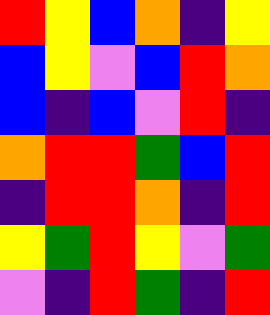[["red", "yellow", "blue", "orange", "indigo", "yellow"], ["blue", "yellow", "violet", "blue", "red", "orange"], ["blue", "indigo", "blue", "violet", "red", "indigo"], ["orange", "red", "red", "green", "blue", "red"], ["indigo", "red", "red", "orange", "indigo", "red"], ["yellow", "green", "red", "yellow", "violet", "green"], ["violet", "indigo", "red", "green", "indigo", "red"]]